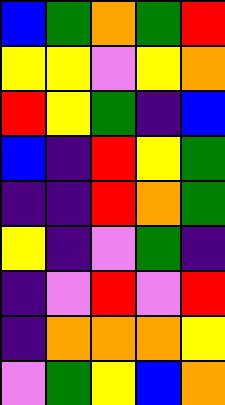[["blue", "green", "orange", "green", "red"], ["yellow", "yellow", "violet", "yellow", "orange"], ["red", "yellow", "green", "indigo", "blue"], ["blue", "indigo", "red", "yellow", "green"], ["indigo", "indigo", "red", "orange", "green"], ["yellow", "indigo", "violet", "green", "indigo"], ["indigo", "violet", "red", "violet", "red"], ["indigo", "orange", "orange", "orange", "yellow"], ["violet", "green", "yellow", "blue", "orange"]]